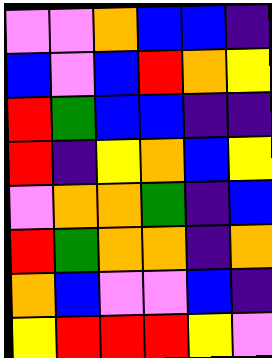[["violet", "violet", "orange", "blue", "blue", "indigo"], ["blue", "violet", "blue", "red", "orange", "yellow"], ["red", "green", "blue", "blue", "indigo", "indigo"], ["red", "indigo", "yellow", "orange", "blue", "yellow"], ["violet", "orange", "orange", "green", "indigo", "blue"], ["red", "green", "orange", "orange", "indigo", "orange"], ["orange", "blue", "violet", "violet", "blue", "indigo"], ["yellow", "red", "red", "red", "yellow", "violet"]]